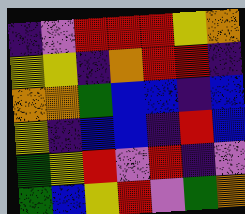[["indigo", "violet", "red", "red", "red", "yellow", "orange"], ["yellow", "yellow", "indigo", "orange", "red", "red", "indigo"], ["orange", "orange", "green", "blue", "blue", "indigo", "blue"], ["yellow", "indigo", "blue", "blue", "indigo", "red", "blue"], ["green", "yellow", "red", "violet", "red", "indigo", "violet"], ["green", "blue", "yellow", "red", "violet", "green", "orange"]]